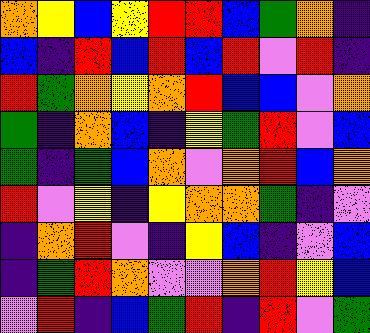[["orange", "yellow", "blue", "yellow", "red", "red", "blue", "green", "orange", "indigo"], ["blue", "indigo", "red", "blue", "red", "blue", "red", "violet", "red", "indigo"], ["red", "green", "orange", "yellow", "orange", "red", "blue", "blue", "violet", "orange"], ["green", "indigo", "orange", "blue", "indigo", "yellow", "green", "red", "violet", "blue"], ["green", "indigo", "green", "blue", "orange", "violet", "orange", "red", "blue", "orange"], ["red", "violet", "yellow", "indigo", "yellow", "orange", "orange", "green", "indigo", "violet"], ["indigo", "orange", "red", "violet", "indigo", "yellow", "blue", "indigo", "violet", "blue"], ["indigo", "green", "red", "orange", "violet", "violet", "orange", "red", "yellow", "blue"], ["violet", "red", "indigo", "blue", "green", "red", "indigo", "red", "violet", "green"]]